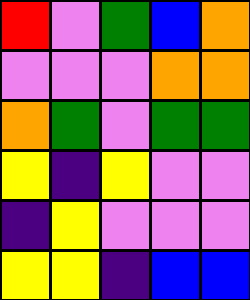[["red", "violet", "green", "blue", "orange"], ["violet", "violet", "violet", "orange", "orange"], ["orange", "green", "violet", "green", "green"], ["yellow", "indigo", "yellow", "violet", "violet"], ["indigo", "yellow", "violet", "violet", "violet"], ["yellow", "yellow", "indigo", "blue", "blue"]]